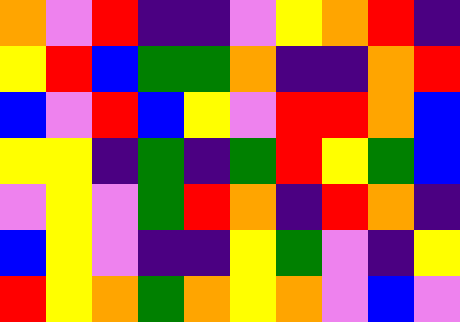[["orange", "violet", "red", "indigo", "indigo", "violet", "yellow", "orange", "red", "indigo"], ["yellow", "red", "blue", "green", "green", "orange", "indigo", "indigo", "orange", "red"], ["blue", "violet", "red", "blue", "yellow", "violet", "red", "red", "orange", "blue"], ["yellow", "yellow", "indigo", "green", "indigo", "green", "red", "yellow", "green", "blue"], ["violet", "yellow", "violet", "green", "red", "orange", "indigo", "red", "orange", "indigo"], ["blue", "yellow", "violet", "indigo", "indigo", "yellow", "green", "violet", "indigo", "yellow"], ["red", "yellow", "orange", "green", "orange", "yellow", "orange", "violet", "blue", "violet"]]